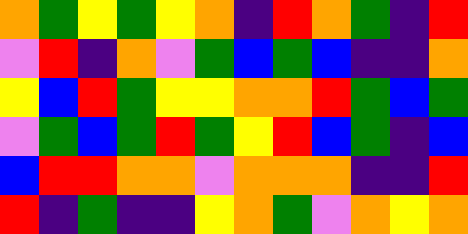[["orange", "green", "yellow", "green", "yellow", "orange", "indigo", "red", "orange", "green", "indigo", "red"], ["violet", "red", "indigo", "orange", "violet", "green", "blue", "green", "blue", "indigo", "indigo", "orange"], ["yellow", "blue", "red", "green", "yellow", "yellow", "orange", "orange", "red", "green", "blue", "green"], ["violet", "green", "blue", "green", "red", "green", "yellow", "red", "blue", "green", "indigo", "blue"], ["blue", "red", "red", "orange", "orange", "violet", "orange", "orange", "orange", "indigo", "indigo", "red"], ["red", "indigo", "green", "indigo", "indigo", "yellow", "orange", "green", "violet", "orange", "yellow", "orange"]]